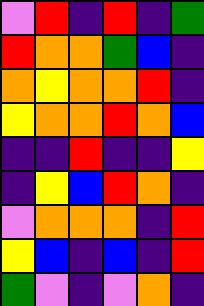[["violet", "red", "indigo", "red", "indigo", "green"], ["red", "orange", "orange", "green", "blue", "indigo"], ["orange", "yellow", "orange", "orange", "red", "indigo"], ["yellow", "orange", "orange", "red", "orange", "blue"], ["indigo", "indigo", "red", "indigo", "indigo", "yellow"], ["indigo", "yellow", "blue", "red", "orange", "indigo"], ["violet", "orange", "orange", "orange", "indigo", "red"], ["yellow", "blue", "indigo", "blue", "indigo", "red"], ["green", "violet", "indigo", "violet", "orange", "indigo"]]